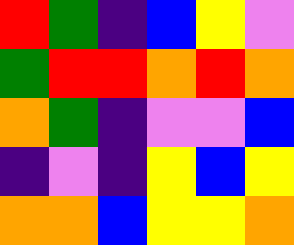[["red", "green", "indigo", "blue", "yellow", "violet"], ["green", "red", "red", "orange", "red", "orange"], ["orange", "green", "indigo", "violet", "violet", "blue"], ["indigo", "violet", "indigo", "yellow", "blue", "yellow"], ["orange", "orange", "blue", "yellow", "yellow", "orange"]]